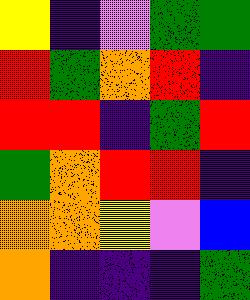[["yellow", "indigo", "violet", "green", "green"], ["red", "green", "orange", "red", "indigo"], ["red", "red", "indigo", "green", "red"], ["green", "orange", "red", "red", "indigo"], ["orange", "orange", "yellow", "violet", "blue"], ["orange", "indigo", "indigo", "indigo", "green"]]